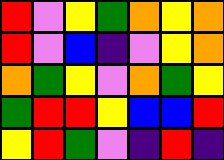[["red", "violet", "yellow", "green", "orange", "yellow", "orange"], ["red", "violet", "blue", "indigo", "violet", "yellow", "orange"], ["orange", "green", "yellow", "violet", "orange", "green", "yellow"], ["green", "red", "red", "yellow", "blue", "blue", "red"], ["yellow", "red", "green", "violet", "indigo", "red", "indigo"]]